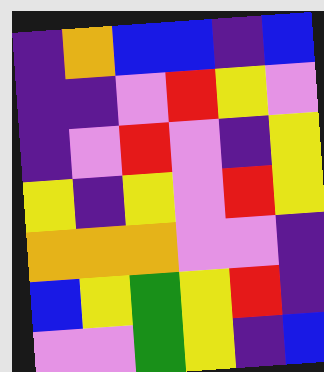[["indigo", "orange", "blue", "blue", "indigo", "blue"], ["indigo", "indigo", "violet", "red", "yellow", "violet"], ["indigo", "violet", "red", "violet", "indigo", "yellow"], ["yellow", "indigo", "yellow", "violet", "red", "yellow"], ["orange", "orange", "orange", "violet", "violet", "indigo"], ["blue", "yellow", "green", "yellow", "red", "indigo"], ["violet", "violet", "green", "yellow", "indigo", "blue"]]